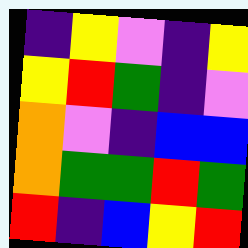[["indigo", "yellow", "violet", "indigo", "yellow"], ["yellow", "red", "green", "indigo", "violet"], ["orange", "violet", "indigo", "blue", "blue"], ["orange", "green", "green", "red", "green"], ["red", "indigo", "blue", "yellow", "red"]]